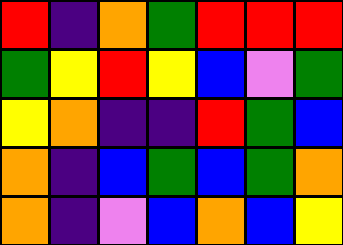[["red", "indigo", "orange", "green", "red", "red", "red"], ["green", "yellow", "red", "yellow", "blue", "violet", "green"], ["yellow", "orange", "indigo", "indigo", "red", "green", "blue"], ["orange", "indigo", "blue", "green", "blue", "green", "orange"], ["orange", "indigo", "violet", "blue", "orange", "blue", "yellow"]]